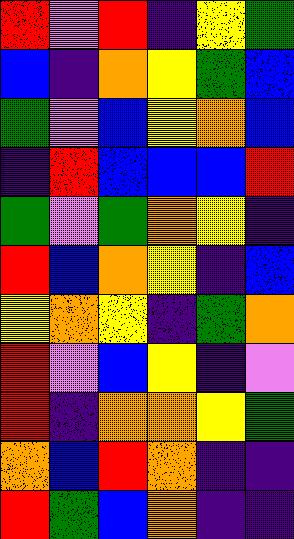[["red", "violet", "red", "indigo", "yellow", "green"], ["blue", "indigo", "orange", "yellow", "green", "blue"], ["green", "violet", "blue", "yellow", "orange", "blue"], ["indigo", "red", "blue", "blue", "blue", "red"], ["green", "violet", "green", "orange", "yellow", "indigo"], ["red", "blue", "orange", "yellow", "indigo", "blue"], ["yellow", "orange", "yellow", "indigo", "green", "orange"], ["red", "violet", "blue", "yellow", "indigo", "violet"], ["red", "indigo", "orange", "orange", "yellow", "green"], ["orange", "blue", "red", "orange", "indigo", "indigo"], ["red", "green", "blue", "orange", "indigo", "indigo"]]